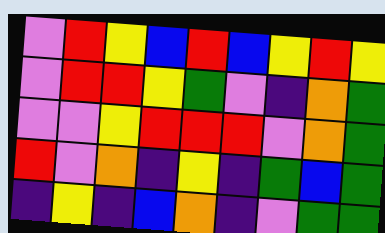[["violet", "red", "yellow", "blue", "red", "blue", "yellow", "red", "yellow"], ["violet", "red", "red", "yellow", "green", "violet", "indigo", "orange", "green"], ["violet", "violet", "yellow", "red", "red", "red", "violet", "orange", "green"], ["red", "violet", "orange", "indigo", "yellow", "indigo", "green", "blue", "green"], ["indigo", "yellow", "indigo", "blue", "orange", "indigo", "violet", "green", "green"]]